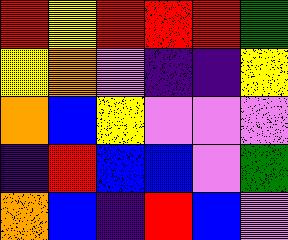[["red", "yellow", "red", "red", "red", "green"], ["yellow", "orange", "violet", "indigo", "indigo", "yellow"], ["orange", "blue", "yellow", "violet", "violet", "violet"], ["indigo", "red", "blue", "blue", "violet", "green"], ["orange", "blue", "indigo", "red", "blue", "violet"]]